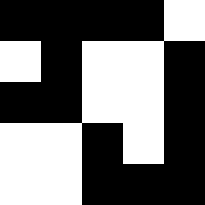[["black", "black", "black", "black", "white"], ["white", "black", "white", "white", "black"], ["black", "black", "white", "white", "black"], ["white", "white", "black", "white", "black"], ["white", "white", "black", "black", "black"]]